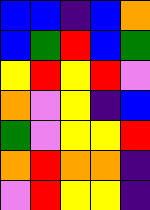[["blue", "blue", "indigo", "blue", "orange"], ["blue", "green", "red", "blue", "green"], ["yellow", "red", "yellow", "red", "violet"], ["orange", "violet", "yellow", "indigo", "blue"], ["green", "violet", "yellow", "yellow", "red"], ["orange", "red", "orange", "orange", "indigo"], ["violet", "red", "yellow", "yellow", "indigo"]]